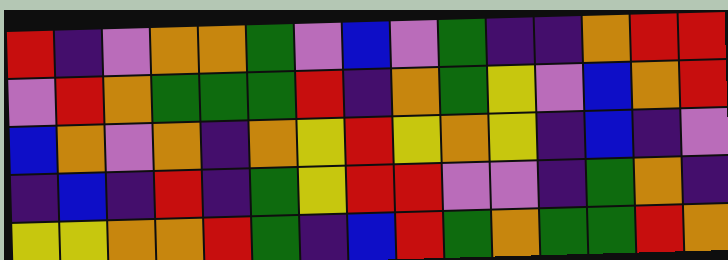[["red", "indigo", "violet", "orange", "orange", "green", "violet", "blue", "violet", "green", "indigo", "indigo", "orange", "red", "red"], ["violet", "red", "orange", "green", "green", "green", "red", "indigo", "orange", "green", "yellow", "violet", "blue", "orange", "red"], ["blue", "orange", "violet", "orange", "indigo", "orange", "yellow", "red", "yellow", "orange", "yellow", "indigo", "blue", "indigo", "violet"], ["indigo", "blue", "indigo", "red", "indigo", "green", "yellow", "red", "red", "violet", "violet", "indigo", "green", "orange", "indigo"], ["yellow", "yellow", "orange", "orange", "red", "green", "indigo", "blue", "red", "green", "orange", "green", "green", "red", "orange"]]